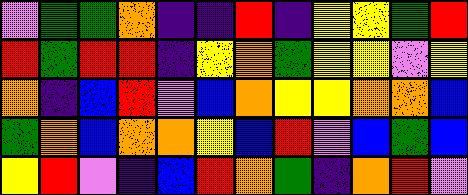[["violet", "green", "green", "orange", "indigo", "indigo", "red", "indigo", "yellow", "yellow", "green", "red"], ["red", "green", "red", "red", "indigo", "yellow", "orange", "green", "yellow", "yellow", "violet", "yellow"], ["orange", "indigo", "blue", "red", "violet", "blue", "orange", "yellow", "yellow", "orange", "orange", "blue"], ["green", "orange", "blue", "orange", "orange", "yellow", "blue", "red", "violet", "blue", "green", "blue"], ["yellow", "red", "violet", "indigo", "blue", "red", "orange", "green", "indigo", "orange", "red", "violet"]]